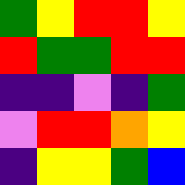[["green", "yellow", "red", "red", "yellow"], ["red", "green", "green", "red", "red"], ["indigo", "indigo", "violet", "indigo", "green"], ["violet", "red", "red", "orange", "yellow"], ["indigo", "yellow", "yellow", "green", "blue"]]